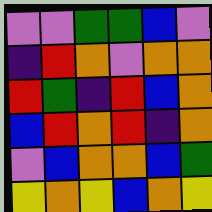[["violet", "violet", "green", "green", "blue", "violet"], ["indigo", "red", "orange", "violet", "orange", "orange"], ["red", "green", "indigo", "red", "blue", "orange"], ["blue", "red", "orange", "red", "indigo", "orange"], ["violet", "blue", "orange", "orange", "blue", "green"], ["yellow", "orange", "yellow", "blue", "orange", "yellow"]]